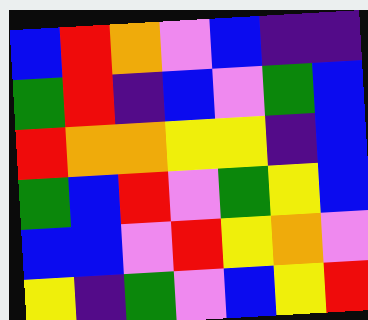[["blue", "red", "orange", "violet", "blue", "indigo", "indigo"], ["green", "red", "indigo", "blue", "violet", "green", "blue"], ["red", "orange", "orange", "yellow", "yellow", "indigo", "blue"], ["green", "blue", "red", "violet", "green", "yellow", "blue"], ["blue", "blue", "violet", "red", "yellow", "orange", "violet"], ["yellow", "indigo", "green", "violet", "blue", "yellow", "red"]]